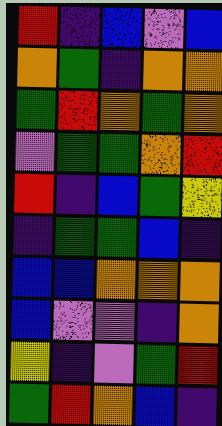[["red", "indigo", "blue", "violet", "blue"], ["orange", "green", "indigo", "orange", "orange"], ["green", "red", "orange", "green", "orange"], ["violet", "green", "green", "orange", "red"], ["red", "indigo", "blue", "green", "yellow"], ["indigo", "green", "green", "blue", "indigo"], ["blue", "blue", "orange", "orange", "orange"], ["blue", "violet", "violet", "indigo", "orange"], ["yellow", "indigo", "violet", "green", "red"], ["green", "red", "orange", "blue", "indigo"]]